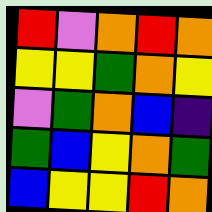[["red", "violet", "orange", "red", "orange"], ["yellow", "yellow", "green", "orange", "yellow"], ["violet", "green", "orange", "blue", "indigo"], ["green", "blue", "yellow", "orange", "green"], ["blue", "yellow", "yellow", "red", "orange"]]